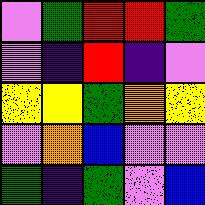[["violet", "green", "red", "red", "green"], ["violet", "indigo", "red", "indigo", "violet"], ["yellow", "yellow", "green", "orange", "yellow"], ["violet", "orange", "blue", "violet", "violet"], ["green", "indigo", "green", "violet", "blue"]]